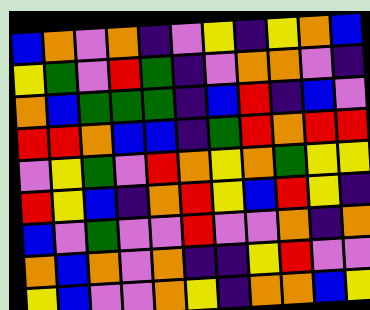[["blue", "orange", "violet", "orange", "indigo", "violet", "yellow", "indigo", "yellow", "orange", "blue"], ["yellow", "green", "violet", "red", "green", "indigo", "violet", "orange", "orange", "violet", "indigo"], ["orange", "blue", "green", "green", "green", "indigo", "blue", "red", "indigo", "blue", "violet"], ["red", "red", "orange", "blue", "blue", "indigo", "green", "red", "orange", "red", "red"], ["violet", "yellow", "green", "violet", "red", "orange", "yellow", "orange", "green", "yellow", "yellow"], ["red", "yellow", "blue", "indigo", "orange", "red", "yellow", "blue", "red", "yellow", "indigo"], ["blue", "violet", "green", "violet", "violet", "red", "violet", "violet", "orange", "indigo", "orange"], ["orange", "blue", "orange", "violet", "orange", "indigo", "indigo", "yellow", "red", "violet", "violet"], ["yellow", "blue", "violet", "violet", "orange", "yellow", "indigo", "orange", "orange", "blue", "yellow"]]